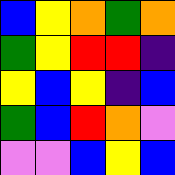[["blue", "yellow", "orange", "green", "orange"], ["green", "yellow", "red", "red", "indigo"], ["yellow", "blue", "yellow", "indigo", "blue"], ["green", "blue", "red", "orange", "violet"], ["violet", "violet", "blue", "yellow", "blue"]]